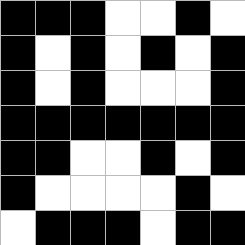[["black", "black", "black", "white", "white", "black", "white"], ["black", "white", "black", "white", "black", "white", "black"], ["black", "white", "black", "white", "white", "white", "black"], ["black", "black", "black", "black", "black", "black", "black"], ["black", "black", "white", "white", "black", "white", "black"], ["black", "white", "white", "white", "white", "black", "white"], ["white", "black", "black", "black", "white", "black", "black"]]